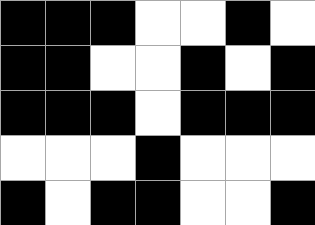[["black", "black", "black", "white", "white", "black", "white"], ["black", "black", "white", "white", "black", "white", "black"], ["black", "black", "black", "white", "black", "black", "black"], ["white", "white", "white", "black", "white", "white", "white"], ["black", "white", "black", "black", "white", "white", "black"]]